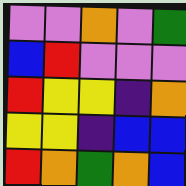[["violet", "violet", "orange", "violet", "green"], ["blue", "red", "violet", "violet", "violet"], ["red", "yellow", "yellow", "indigo", "orange"], ["yellow", "yellow", "indigo", "blue", "blue"], ["red", "orange", "green", "orange", "blue"]]